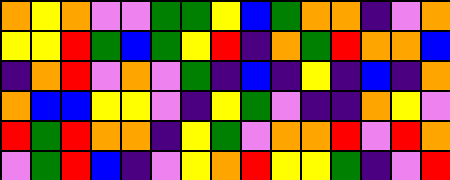[["orange", "yellow", "orange", "violet", "violet", "green", "green", "yellow", "blue", "green", "orange", "orange", "indigo", "violet", "orange"], ["yellow", "yellow", "red", "green", "blue", "green", "yellow", "red", "indigo", "orange", "green", "red", "orange", "orange", "blue"], ["indigo", "orange", "red", "violet", "orange", "violet", "green", "indigo", "blue", "indigo", "yellow", "indigo", "blue", "indigo", "orange"], ["orange", "blue", "blue", "yellow", "yellow", "violet", "indigo", "yellow", "green", "violet", "indigo", "indigo", "orange", "yellow", "violet"], ["red", "green", "red", "orange", "orange", "indigo", "yellow", "green", "violet", "orange", "orange", "red", "violet", "red", "orange"], ["violet", "green", "red", "blue", "indigo", "violet", "yellow", "orange", "red", "yellow", "yellow", "green", "indigo", "violet", "red"]]